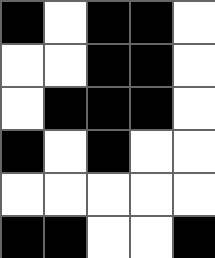[["black", "white", "black", "black", "white"], ["white", "white", "black", "black", "white"], ["white", "black", "black", "black", "white"], ["black", "white", "black", "white", "white"], ["white", "white", "white", "white", "white"], ["black", "black", "white", "white", "black"]]